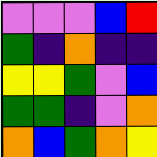[["violet", "violet", "violet", "blue", "red"], ["green", "indigo", "orange", "indigo", "indigo"], ["yellow", "yellow", "green", "violet", "blue"], ["green", "green", "indigo", "violet", "orange"], ["orange", "blue", "green", "orange", "yellow"]]